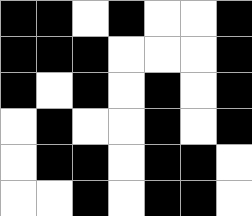[["black", "black", "white", "black", "white", "white", "black"], ["black", "black", "black", "white", "white", "white", "black"], ["black", "white", "black", "white", "black", "white", "black"], ["white", "black", "white", "white", "black", "white", "black"], ["white", "black", "black", "white", "black", "black", "white"], ["white", "white", "black", "white", "black", "black", "white"]]